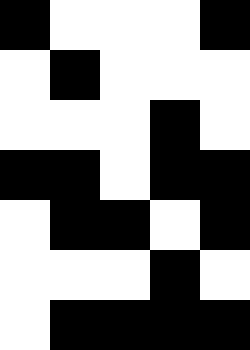[["black", "white", "white", "white", "black"], ["white", "black", "white", "white", "white"], ["white", "white", "white", "black", "white"], ["black", "black", "white", "black", "black"], ["white", "black", "black", "white", "black"], ["white", "white", "white", "black", "white"], ["white", "black", "black", "black", "black"]]